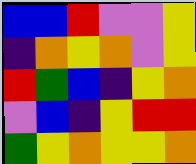[["blue", "blue", "red", "violet", "violet", "yellow"], ["indigo", "orange", "yellow", "orange", "violet", "yellow"], ["red", "green", "blue", "indigo", "yellow", "orange"], ["violet", "blue", "indigo", "yellow", "red", "red"], ["green", "yellow", "orange", "yellow", "yellow", "orange"]]